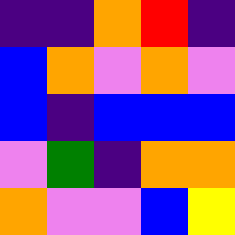[["indigo", "indigo", "orange", "red", "indigo"], ["blue", "orange", "violet", "orange", "violet"], ["blue", "indigo", "blue", "blue", "blue"], ["violet", "green", "indigo", "orange", "orange"], ["orange", "violet", "violet", "blue", "yellow"]]